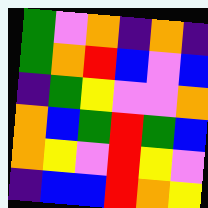[["green", "violet", "orange", "indigo", "orange", "indigo"], ["green", "orange", "red", "blue", "violet", "blue"], ["indigo", "green", "yellow", "violet", "violet", "orange"], ["orange", "blue", "green", "red", "green", "blue"], ["orange", "yellow", "violet", "red", "yellow", "violet"], ["indigo", "blue", "blue", "red", "orange", "yellow"]]